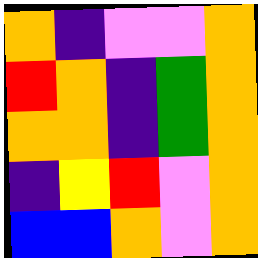[["orange", "indigo", "violet", "violet", "orange"], ["red", "orange", "indigo", "green", "orange"], ["orange", "orange", "indigo", "green", "orange"], ["indigo", "yellow", "red", "violet", "orange"], ["blue", "blue", "orange", "violet", "orange"]]